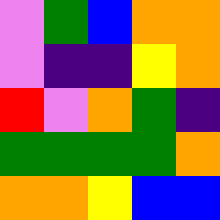[["violet", "green", "blue", "orange", "orange"], ["violet", "indigo", "indigo", "yellow", "orange"], ["red", "violet", "orange", "green", "indigo"], ["green", "green", "green", "green", "orange"], ["orange", "orange", "yellow", "blue", "blue"]]